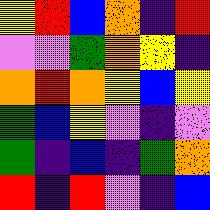[["yellow", "red", "blue", "orange", "indigo", "red"], ["violet", "violet", "green", "orange", "yellow", "indigo"], ["orange", "red", "orange", "yellow", "blue", "yellow"], ["green", "blue", "yellow", "violet", "indigo", "violet"], ["green", "indigo", "blue", "indigo", "green", "orange"], ["red", "indigo", "red", "violet", "indigo", "blue"]]